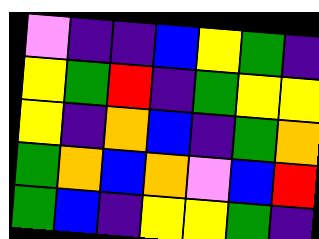[["violet", "indigo", "indigo", "blue", "yellow", "green", "indigo"], ["yellow", "green", "red", "indigo", "green", "yellow", "yellow"], ["yellow", "indigo", "orange", "blue", "indigo", "green", "orange"], ["green", "orange", "blue", "orange", "violet", "blue", "red"], ["green", "blue", "indigo", "yellow", "yellow", "green", "indigo"]]